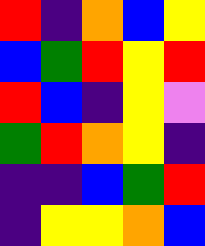[["red", "indigo", "orange", "blue", "yellow"], ["blue", "green", "red", "yellow", "red"], ["red", "blue", "indigo", "yellow", "violet"], ["green", "red", "orange", "yellow", "indigo"], ["indigo", "indigo", "blue", "green", "red"], ["indigo", "yellow", "yellow", "orange", "blue"]]